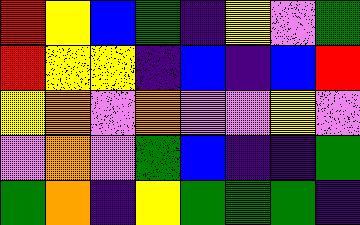[["red", "yellow", "blue", "green", "indigo", "yellow", "violet", "green"], ["red", "yellow", "yellow", "indigo", "blue", "indigo", "blue", "red"], ["yellow", "orange", "violet", "orange", "violet", "violet", "yellow", "violet"], ["violet", "orange", "violet", "green", "blue", "indigo", "indigo", "green"], ["green", "orange", "indigo", "yellow", "green", "green", "green", "indigo"]]